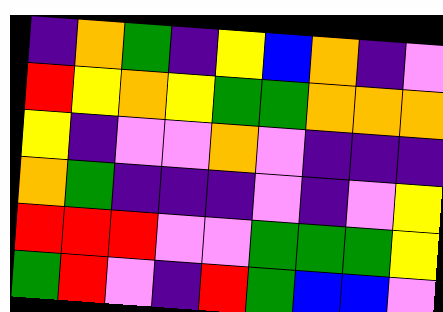[["indigo", "orange", "green", "indigo", "yellow", "blue", "orange", "indigo", "violet"], ["red", "yellow", "orange", "yellow", "green", "green", "orange", "orange", "orange"], ["yellow", "indigo", "violet", "violet", "orange", "violet", "indigo", "indigo", "indigo"], ["orange", "green", "indigo", "indigo", "indigo", "violet", "indigo", "violet", "yellow"], ["red", "red", "red", "violet", "violet", "green", "green", "green", "yellow"], ["green", "red", "violet", "indigo", "red", "green", "blue", "blue", "violet"]]